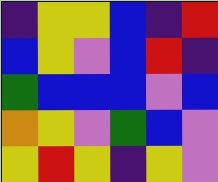[["indigo", "yellow", "yellow", "blue", "indigo", "red"], ["blue", "yellow", "violet", "blue", "red", "indigo"], ["green", "blue", "blue", "blue", "violet", "blue"], ["orange", "yellow", "violet", "green", "blue", "violet"], ["yellow", "red", "yellow", "indigo", "yellow", "violet"]]